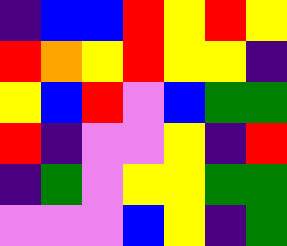[["indigo", "blue", "blue", "red", "yellow", "red", "yellow"], ["red", "orange", "yellow", "red", "yellow", "yellow", "indigo"], ["yellow", "blue", "red", "violet", "blue", "green", "green"], ["red", "indigo", "violet", "violet", "yellow", "indigo", "red"], ["indigo", "green", "violet", "yellow", "yellow", "green", "green"], ["violet", "violet", "violet", "blue", "yellow", "indigo", "green"]]